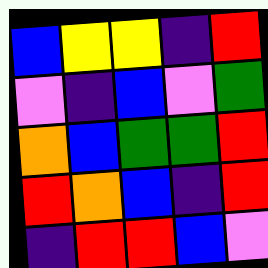[["blue", "yellow", "yellow", "indigo", "red"], ["violet", "indigo", "blue", "violet", "green"], ["orange", "blue", "green", "green", "red"], ["red", "orange", "blue", "indigo", "red"], ["indigo", "red", "red", "blue", "violet"]]